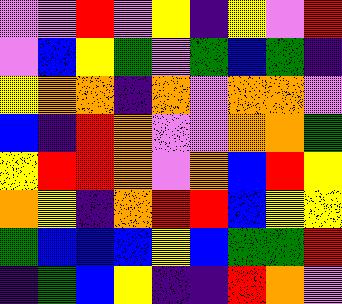[["violet", "violet", "red", "violet", "yellow", "indigo", "yellow", "violet", "red"], ["violet", "blue", "yellow", "green", "violet", "green", "blue", "green", "indigo"], ["yellow", "orange", "orange", "indigo", "orange", "violet", "orange", "orange", "violet"], ["blue", "indigo", "red", "orange", "violet", "violet", "orange", "orange", "green"], ["yellow", "red", "red", "orange", "violet", "orange", "blue", "red", "yellow"], ["orange", "yellow", "indigo", "orange", "red", "red", "blue", "yellow", "yellow"], ["green", "blue", "blue", "blue", "yellow", "blue", "green", "green", "red"], ["indigo", "green", "blue", "yellow", "indigo", "indigo", "red", "orange", "violet"]]